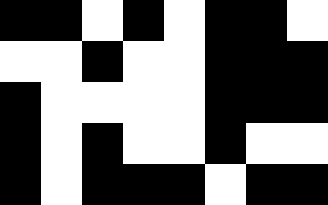[["black", "black", "white", "black", "white", "black", "black", "white"], ["white", "white", "black", "white", "white", "black", "black", "black"], ["black", "white", "white", "white", "white", "black", "black", "black"], ["black", "white", "black", "white", "white", "black", "white", "white"], ["black", "white", "black", "black", "black", "white", "black", "black"]]